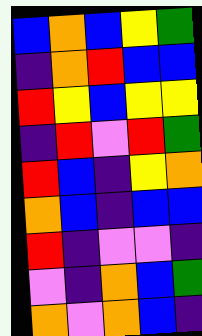[["blue", "orange", "blue", "yellow", "green"], ["indigo", "orange", "red", "blue", "blue"], ["red", "yellow", "blue", "yellow", "yellow"], ["indigo", "red", "violet", "red", "green"], ["red", "blue", "indigo", "yellow", "orange"], ["orange", "blue", "indigo", "blue", "blue"], ["red", "indigo", "violet", "violet", "indigo"], ["violet", "indigo", "orange", "blue", "green"], ["orange", "violet", "orange", "blue", "indigo"]]